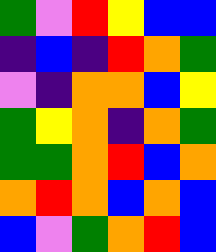[["green", "violet", "red", "yellow", "blue", "blue"], ["indigo", "blue", "indigo", "red", "orange", "green"], ["violet", "indigo", "orange", "orange", "blue", "yellow"], ["green", "yellow", "orange", "indigo", "orange", "green"], ["green", "green", "orange", "red", "blue", "orange"], ["orange", "red", "orange", "blue", "orange", "blue"], ["blue", "violet", "green", "orange", "red", "blue"]]